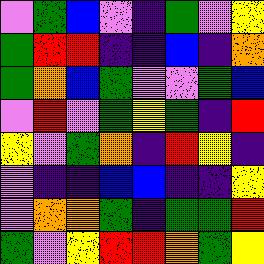[["violet", "green", "blue", "violet", "indigo", "green", "violet", "yellow"], ["green", "red", "red", "indigo", "indigo", "blue", "indigo", "orange"], ["green", "orange", "blue", "green", "violet", "violet", "green", "blue"], ["violet", "red", "violet", "green", "yellow", "green", "indigo", "red"], ["yellow", "violet", "green", "orange", "indigo", "red", "yellow", "indigo"], ["violet", "indigo", "indigo", "blue", "blue", "indigo", "indigo", "yellow"], ["violet", "orange", "orange", "green", "indigo", "green", "green", "red"], ["green", "violet", "yellow", "red", "red", "orange", "green", "yellow"]]